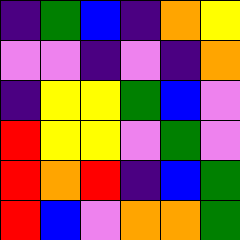[["indigo", "green", "blue", "indigo", "orange", "yellow"], ["violet", "violet", "indigo", "violet", "indigo", "orange"], ["indigo", "yellow", "yellow", "green", "blue", "violet"], ["red", "yellow", "yellow", "violet", "green", "violet"], ["red", "orange", "red", "indigo", "blue", "green"], ["red", "blue", "violet", "orange", "orange", "green"]]